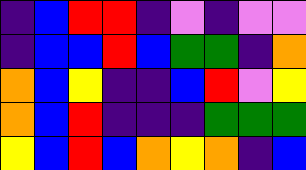[["indigo", "blue", "red", "red", "indigo", "violet", "indigo", "violet", "violet"], ["indigo", "blue", "blue", "red", "blue", "green", "green", "indigo", "orange"], ["orange", "blue", "yellow", "indigo", "indigo", "blue", "red", "violet", "yellow"], ["orange", "blue", "red", "indigo", "indigo", "indigo", "green", "green", "green"], ["yellow", "blue", "red", "blue", "orange", "yellow", "orange", "indigo", "blue"]]